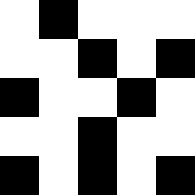[["white", "black", "white", "white", "white"], ["white", "white", "black", "white", "black"], ["black", "white", "white", "black", "white"], ["white", "white", "black", "white", "white"], ["black", "white", "black", "white", "black"]]